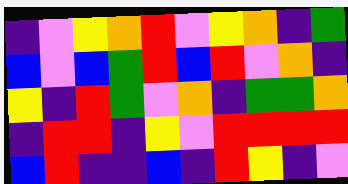[["indigo", "violet", "yellow", "orange", "red", "violet", "yellow", "orange", "indigo", "green"], ["blue", "violet", "blue", "green", "red", "blue", "red", "violet", "orange", "indigo"], ["yellow", "indigo", "red", "green", "violet", "orange", "indigo", "green", "green", "orange"], ["indigo", "red", "red", "indigo", "yellow", "violet", "red", "red", "red", "red"], ["blue", "red", "indigo", "indigo", "blue", "indigo", "red", "yellow", "indigo", "violet"]]